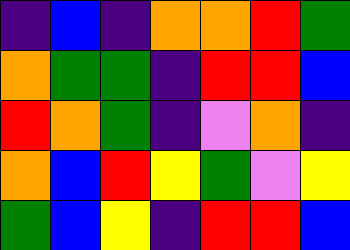[["indigo", "blue", "indigo", "orange", "orange", "red", "green"], ["orange", "green", "green", "indigo", "red", "red", "blue"], ["red", "orange", "green", "indigo", "violet", "orange", "indigo"], ["orange", "blue", "red", "yellow", "green", "violet", "yellow"], ["green", "blue", "yellow", "indigo", "red", "red", "blue"]]